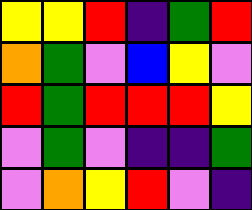[["yellow", "yellow", "red", "indigo", "green", "red"], ["orange", "green", "violet", "blue", "yellow", "violet"], ["red", "green", "red", "red", "red", "yellow"], ["violet", "green", "violet", "indigo", "indigo", "green"], ["violet", "orange", "yellow", "red", "violet", "indigo"]]